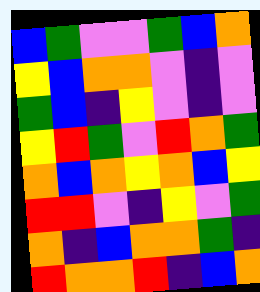[["blue", "green", "violet", "violet", "green", "blue", "orange"], ["yellow", "blue", "orange", "orange", "violet", "indigo", "violet"], ["green", "blue", "indigo", "yellow", "violet", "indigo", "violet"], ["yellow", "red", "green", "violet", "red", "orange", "green"], ["orange", "blue", "orange", "yellow", "orange", "blue", "yellow"], ["red", "red", "violet", "indigo", "yellow", "violet", "green"], ["orange", "indigo", "blue", "orange", "orange", "green", "indigo"], ["red", "orange", "orange", "red", "indigo", "blue", "orange"]]